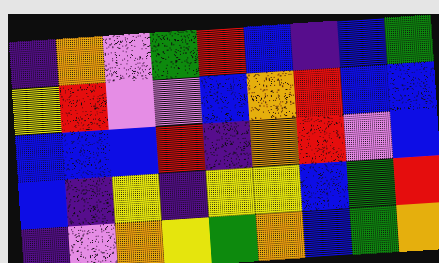[["indigo", "orange", "violet", "green", "red", "blue", "indigo", "blue", "green"], ["yellow", "red", "violet", "violet", "blue", "orange", "red", "blue", "blue"], ["blue", "blue", "blue", "red", "indigo", "orange", "red", "violet", "blue"], ["blue", "indigo", "yellow", "indigo", "yellow", "yellow", "blue", "green", "red"], ["indigo", "violet", "orange", "yellow", "green", "orange", "blue", "green", "orange"]]